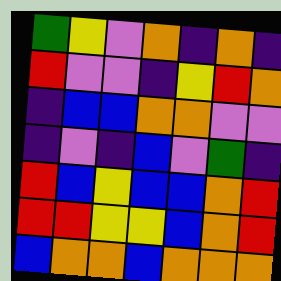[["green", "yellow", "violet", "orange", "indigo", "orange", "indigo"], ["red", "violet", "violet", "indigo", "yellow", "red", "orange"], ["indigo", "blue", "blue", "orange", "orange", "violet", "violet"], ["indigo", "violet", "indigo", "blue", "violet", "green", "indigo"], ["red", "blue", "yellow", "blue", "blue", "orange", "red"], ["red", "red", "yellow", "yellow", "blue", "orange", "red"], ["blue", "orange", "orange", "blue", "orange", "orange", "orange"]]